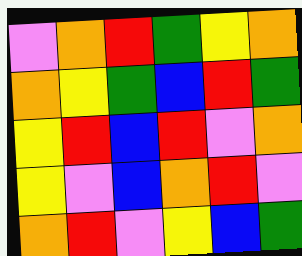[["violet", "orange", "red", "green", "yellow", "orange"], ["orange", "yellow", "green", "blue", "red", "green"], ["yellow", "red", "blue", "red", "violet", "orange"], ["yellow", "violet", "blue", "orange", "red", "violet"], ["orange", "red", "violet", "yellow", "blue", "green"]]